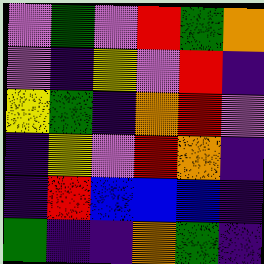[["violet", "green", "violet", "red", "green", "orange"], ["violet", "indigo", "yellow", "violet", "red", "indigo"], ["yellow", "green", "indigo", "orange", "red", "violet"], ["indigo", "yellow", "violet", "red", "orange", "indigo"], ["indigo", "red", "blue", "blue", "blue", "indigo"], ["green", "indigo", "indigo", "orange", "green", "indigo"]]